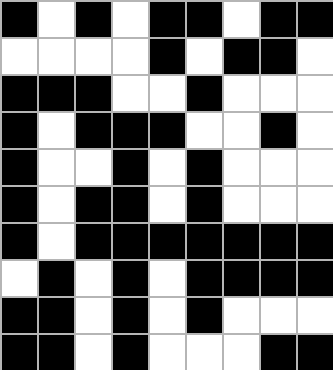[["black", "white", "black", "white", "black", "black", "white", "black", "black"], ["white", "white", "white", "white", "black", "white", "black", "black", "white"], ["black", "black", "black", "white", "white", "black", "white", "white", "white"], ["black", "white", "black", "black", "black", "white", "white", "black", "white"], ["black", "white", "white", "black", "white", "black", "white", "white", "white"], ["black", "white", "black", "black", "white", "black", "white", "white", "white"], ["black", "white", "black", "black", "black", "black", "black", "black", "black"], ["white", "black", "white", "black", "white", "black", "black", "black", "black"], ["black", "black", "white", "black", "white", "black", "white", "white", "white"], ["black", "black", "white", "black", "white", "white", "white", "black", "black"]]